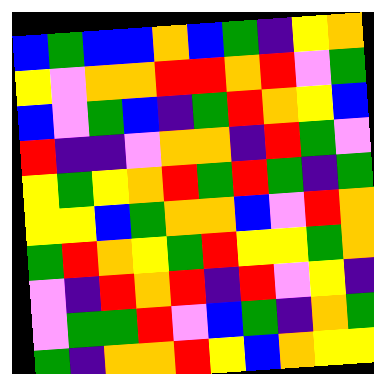[["blue", "green", "blue", "blue", "orange", "blue", "green", "indigo", "yellow", "orange"], ["yellow", "violet", "orange", "orange", "red", "red", "orange", "red", "violet", "green"], ["blue", "violet", "green", "blue", "indigo", "green", "red", "orange", "yellow", "blue"], ["red", "indigo", "indigo", "violet", "orange", "orange", "indigo", "red", "green", "violet"], ["yellow", "green", "yellow", "orange", "red", "green", "red", "green", "indigo", "green"], ["yellow", "yellow", "blue", "green", "orange", "orange", "blue", "violet", "red", "orange"], ["green", "red", "orange", "yellow", "green", "red", "yellow", "yellow", "green", "orange"], ["violet", "indigo", "red", "orange", "red", "indigo", "red", "violet", "yellow", "indigo"], ["violet", "green", "green", "red", "violet", "blue", "green", "indigo", "orange", "green"], ["green", "indigo", "orange", "orange", "red", "yellow", "blue", "orange", "yellow", "yellow"]]